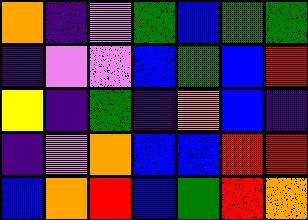[["orange", "indigo", "violet", "green", "blue", "green", "green"], ["indigo", "violet", "violet", "blue", "green", "blue", "red"], ["yellow", "indigo", "green", "indigo", "orange", "blue", "indigo"], ["indigo", "violet", "orange", "blue", "blue", "red", "red"], ["blue", "orange", "red", "blue", "green", "red", "orange"]]